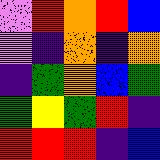[["violet", "red", "orange", "red", "blue"], ["violet", "indigo", "orange", "indigo", "orange"], ["indigo", "green", "orange", "blue", "green"], ["green", "yellow", "green", "red", "indigo"], ["red", "red", "red", "indigo", "blue"]]